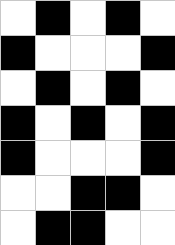[["white", "black", "white", "black", "white"], ["black", "white", "white", "white", "black"], ["white", "black", "white", "black", "white"], ["black", "white", "black", "white", "black"], ["black", "white", "white", "white", "black"], ["white", "white", "black", "black", "white"], ["white", "black", "black", "white", "white"]]